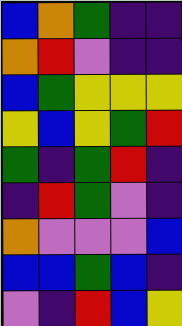[["blue", "orange", "green", "indigo", "indigo"], ["orange", "red", "violet", "indigo", "indigo"], ["blue", "green", "yellow", "yellow", "yellow"], ["yellow", "blue", "yellow", "green", "red"], ["green", "indigo", "green", "red", "indigo"], ["indigo", "red", "green", "violet", "indigo"], ["orange", "violet", "violet", "violet", "blue"], ["blue", "blue", "green", "blue", "indigo"], ["violet", "indigo", "red", "blue", "yellow"]]